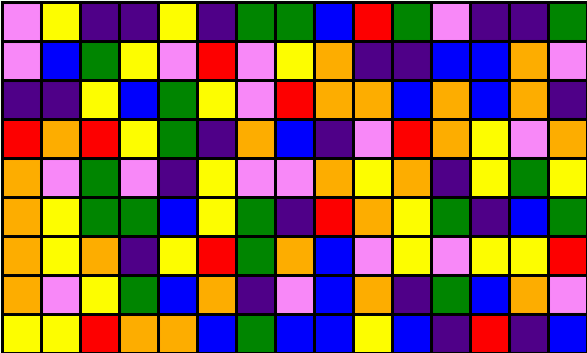[["violet", "yellow", "indigo", "indigo", "yellow", "indigo", "green", "green", "blue", "red", "green", "violet", "indigo", "indigo", "green"], ["violet", "blue", "green", "yellow", "violet", "red", "violet", "yellow", "orange", "indigo", "indigo", "blue", "blue", "orange", "violet"], ["indigo", "indigo", "yellow", "blue", "green", "yellow", "violet", "red", "orange", "orange", "blue", "orange", "blue", "orange", "indigo"], ["red", "orange", "red", "yellow", "green", "indigo", "orange", "blue", "indigo", "violet", "red", "orange", "yellow", "violet", "orange"], ["orange", "violet", "green", "violet", "indigo", "yellow", "violet", "violet", "orange", "yellow", "orange", "indigo", "yellow", "green", "yellow"], ["orange", "yellow", "green", "green", "blue", "yellow", "green", "indigo", "red", "orange", "yellow", "green", "indigo", "blue", "green"], ["orange", "yellow", "orange", "indigo", "yellow", "red", "green", "orange", "blue", "violet", "yellow", "violet", "yellow", "yellow", "red"], ["orange", "violet", "yellow", "green", "blue", "orange", "indigo", "violet", "blue", "orange", "indigo", "green", "blue", "orange", "violet"], ["yellow", "yellow", "red", "orange", "orange", "blue", "green", "blue", "blue", "yellow", "blue", "indigo", "red", "indigo", "blue"]]